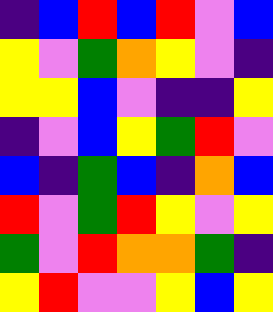[["indigo", "blue", "red", "blue", "red", "violet", "blue"], ["yellow", "violet", "green", "orange", "yellow", "violet", "indigo"], ["yellow", "yellow", "blue", "violet", "indigo", "indigo", "yellow"], ["indigo", "violet", "blue", "yellow", "green", "red", "violet"], ["blue", "indigo", "green", "blue", "indigo", "orange", "blue"], ["red", "violet", "green", "red", "yellow", "violet", "yellow"], ["green", "violet", "red", "orange", "orange", "green", "indigo"], ["yellow", "red", "violet", "violet", "yellow", "blue", "yellow"]]